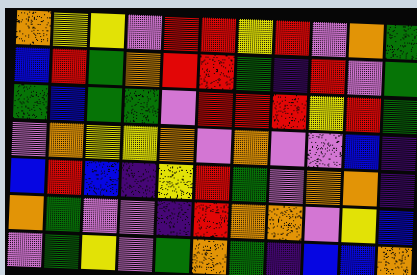[["orange", "yellow", "yellow", "violet", "red", "red", "yellow", "red", "violet", "orange", "green"], ["blue", "red", "green", "orange", "red", "red", "green", "indigo", "red", "violet", "green"], ["green", "blue", "green", "green", "violet", "red", "red", "red", "yellow", "red", "green"], ["violet", "orange", "yellow", "yellow", "orange", "violet", "orange", "violet", "violet", "blue", "indigo"], ["blue", "red", "blue", "indigo", "yellow", "red", "green", "violet", "orange", "orange", "indigo"], ["orange", "green", "violet", "violet", "indigo", "red", "orange", "orange", "violet", "yellow", "blue"], ["violet", "green", "yellow", "violet", "green", "orange", "green", "indigo", "blue", "blue", "orange"]]